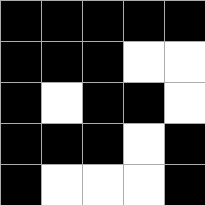[["black", "black", "black", "black", "black"], ["black", "black", "black", "white", "white"], ["black", "white", "black", "black", "white"], ["black", "black", "black", "white", "black"], ["black", "white", "white", "white", "black"]]